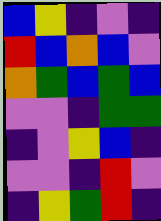[["blue", "yellow", "indigo", "violet", "indigo"], ["red", "blue", "orange", "blue", "violet"], ["orange", "green", "blue", "green", "blue"], ["violet", "violet", "indigo", "green", "green"], ["indigo", "violet", "yellow", "blue", "indigo"], ["violet", "violet", "indigo", "red", "violet"], ["indigo", "yellow", "green", "red", "indigo"]]